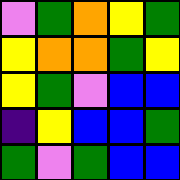[["violet", "green", "orange", "yellow", "green"], ["yellow", "orange", "orange", "green", "yellow"], ["yellow", "green", "violet", "blue", "blue"], ["indigo", "yellow", "blue", "blue", "green"], ["green", "violet", "green", "blue", "blue"]]